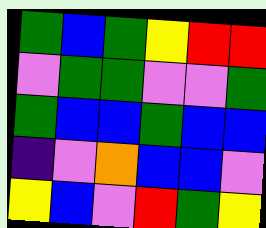[["green", "blue", "green", "yellow", "red", "red"], ["violet", "green", "green", "violet", "violet", "green"], ["green", "blue", "blue", "green", "blue", "blue"], ["indigo", "violet", "orange", "blue", "blue", "violet"], ["yellow", "blue", "violet", "red", "green", "yellow"]]